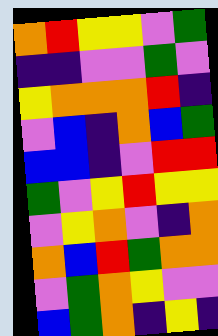[["orange", "red", "yellow", "yellow", "violet", "green"], ["indigo", "indigo", "violet", "violet", "green", "violet"], ["yellow", "orange", "orange", "orange", "red", "indigo"], ["violet", "blue", "indigo", "orange", "blue", "green"], ["blue", "blue", "indigo", "violet", "red", "red"], ["green", "violet", "yellow", "red", "yellow", "yellow"], ["violet", "yellow", "orange", "violet", "indigo", "orange"], ["orange", "blue", "red", "green", "orange", "orange"], ["violet", "green", "orange", "yellow", "violet", "violet"], ["blue", "green", "orange", "indigo", "yellow", "indigo"]]